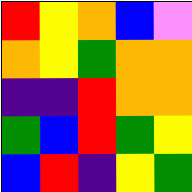[["red", "yellow", "orange", "blue", "violet"], ["orange", "yellow", "green", "orange", "orange"], ["indigo", "indigo", "red", "orange", "orange"], ["green", "blue", "red", "green", "yellow"], ["blue", "red", "indigo", "yellow", "green"]]